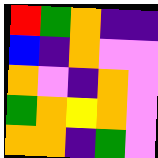[["red", "green", "orange", "indigo", "indigo"], ["blue", "indigo", "orange", "violet", "violet"], ["orange", "violet", "indigo", "orange", "violet"], ["green", "orange", "yellow", "orange", "violet"], ["orange", "orange", "indigo", "green", "violet"]]